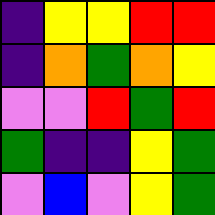[["indigo", "yellow", "yellow", "red", "red"], ["indigo", "orange", "green", "orange", "yellow"], ["violet", "violet", "red", "green", "red"], ["green", "indigo", "indigo", "yellow", "green"], ["violet", "blue", "violet", "yellow", "green"]]